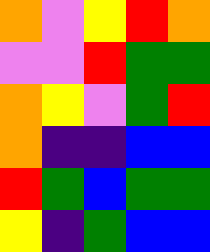[["orange", "violet", "yellow", "red", "orange"], ["violet", "violet", "red", "green", "green"], ["orange", "yellow", "violet", "green", "red"], ["orange", "indigo", "indigo", "blue", "blue"], ["red", "green", "blue", "green", "green"], ["yellow", "indigo", "green", "blue", "blue"]]